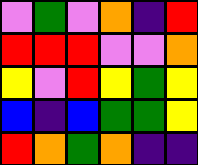[["violet", "green", "violet", "orange", "indigo", "red"], ["red", "red", "red", "violet", "violet", "orange"], ["yellow", "violet", "red", "yellow", "green", "yellow"], ["blue", "indigo", "blue", "green", "green", "yellow"], ["red", "orange", "green", "orange", "indigo", "indigo"]]